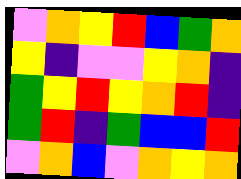[["violet", "orange", "yellow", "red", "blue", "green", "orange"], ["yellow", "indigo", "violet", "violet", "yellow", "orange", "indigo"], ["green", "yellow", "red", "yellow", "orange", "red", "indigo"], ["green", "red", "indigo", "green", "blue", "blue", "red"], ["violet", "orange", "blue", "violet", "orange", "yellow", "orange"]]